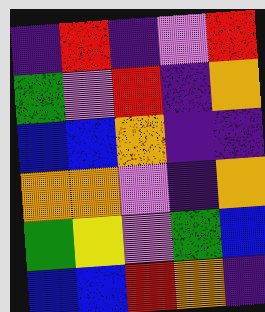[["indigo", "red", "indigo", "violet", "red"], ["green", "violet", "red", "indigo", "orange"], ["blue", "blue", "orange", "indigo", "indigo"], ["orange", "orange", "violet", "indigo", "orange"], ["green", "yellow", "violet", "green", "blue"], ["blue", "blue", "red", "orange", "indigo"]]